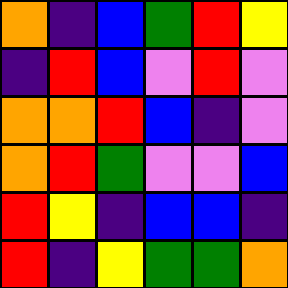[["orange", "indigo", "blue", "green", "red", "yellow"], ["indigo", "red", "blue", "violet", "red", "violet"], ["orange", "orange", "red", "blue", "indigo", "violet"], ["orange", "red", "green", "violet", "violet", "blue"], ["red", "yellow", "indigo", "blue", "blue", "indigo"], ["red", "indigo", "yellow", "green", "green", "orange"]]